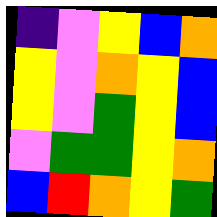[["indigo", "violet", "yellow", "blue", "orange"], ["yellow", "violet", "orange", "yellow", "blue"], ["yellow", "violet", "green", "yellow", "blue"], ["violet", "green", "green", "yellow", "orange"], ["blue", "red", "orange", "yellow", "green"]]